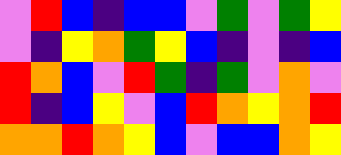[["violet", "red", "blue", "indigo", "blue", "blue", "violet", "green", "violet", "green", "yellow"], ["violet", "indigo", "yellow", "orange", "green", "yellow", "blue", "indigo", "violet", "indigo", "blue"], ["red", "orange", "blue", "violet", "red", "green", "indigo", "green", "violet", "orange", "violet"], ["red", "indigo", "blue", "yellow", "violet", "blue", "red", "orange", "yellow", "orange", "red"], ["orange", "orange", "red", "orange", "yellow", "blue", "violet", "blue", "blue", "orange", "yellow"]]